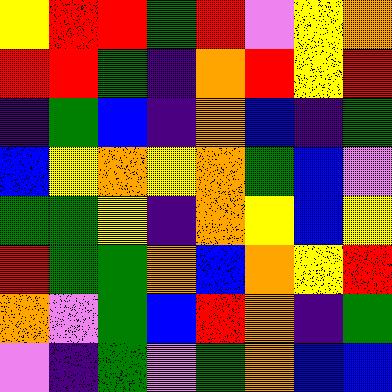[["yellow", "red", "red", "green", "red", "violet", "yellow", "orange"], ["red", "red", "green", "indigo", "orange", "red", "yellow", "red"], ["indigo", "green", "blue", "indigo", "orange", "blue", "indigo", "green"], ["blue", "yellow", "orange", "yellow", "orange", "green", "blue", "violet"], ["green", "green", "yellow", "indigo", "orange", "yellow", "blue", "yellow"], ["red", "green", "green", "orange", "blue", "orange", "yellow", "red"], ["orange", "violet", "green", "blue", "red", "orange", "indigo", "green"], ["violet", "indigo", "green", "violet", "green", "orange", "blue", "blue"]]